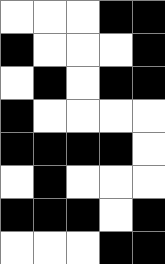[["white", "white", "white", "black", "black"], ["black", "white", "white", "white", "black"], ["white", "black", "white", "black", "black"], ["black", "white", "white", "white", "white"], ["black", "black", "black", "black", "white"], ["white", "black", "white", "white", "white"], ["black", "black", "black", "white", "black"], ["white", "white", "white", "black", "black"]]